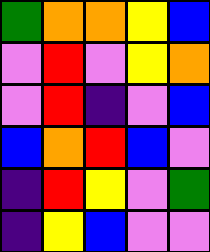[["green", "orange", "orange", "yellow", "blue"], ["violet", "red", "violet", "yellow", "orange"], ["violet", "red", "indigo", "violet", "blue"], ["blue", "orange", "red", "blue", "violet"], ["indigo", "red", "yellow", "violet", "green"], ["indigo", "yellow", "blue", "violet", "violet"]]